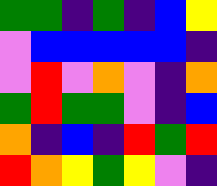[["green", "green", "indigo", "green", "indigo", "blue", "yellow"], ["violet", "blue", "blue", "blue", "blue", "blue", "indigo"], ["violet", "red", "violet", "orange", "violet", "indigo", "orange"], ["green", "red", "green", "green", "violet", "indigo", "blue"], ["orange", "indigo", "blue", "indigo", "red", "green", "red"], ["red", "orange", "yellow", "green", "yellow", "violet", "indigo"]]